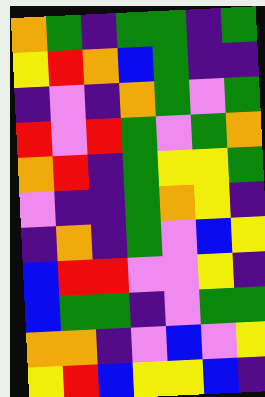[["orange", "green", "indigo", "green", "green", "indigo", "green"], ["yellow", "red", "orange", "blue", "green", "indigo", "indigo"], ["indigo", "violet", "indigo", "orange", "green", "violet", "green"], ["red", "violet", "red", "green", "violet", "green", "orange"], ["orange", "red", "indigo", "green", "yellow", "yellow", "green"], ["violet", "indigo", "indigo", "green", "orange", "yellow", "indigo"], ["indigo", "orange", "indigo", "green", "violet", "blue", "yellow"], ["blue", "red", "red", "violet", "violet", "yellow", "indigo"], ["blue", "green", "green", "indigo", "violet", "green", "green"], ["orange", "orange", "indigo", "violet", "blue", "violet", "yellow"], ["yellow", "red", "blue", "yellow", "yellow", "blue", "indigo"]]